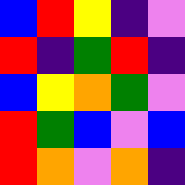[["blue", "red", "yellow", "indigo", "violet"], ["red", "indigo", "green", "red", "indigo"], ["blue", "yellow", "orange", "green", "violet"], ["red", "green", "blue", "violet", "blue"], ["red", "orange", "violet", "orange", "indigo"]]